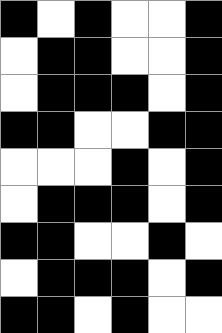[["black", "white", "black", "white", "white", "black"], ["white", "black", "black", "white", "white", "black"], ["white", "black", "black", "black", "white", "black"], ["black", "black", "white", "white", "black", "black"], ["white", "white", "white", "black", "white", "black"], ["white", "black", "black", "black", "white", "black"], ["black", "black", "white", "white", "black", "white"], ["white", "black", "black", "black", "white", "black"], ["black", "black", "white", "black", "white", "white"]]